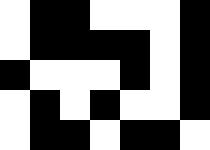[["white", "black", "black", "white", "white", "white", "black"], ["white", "black", "black", "black", "black", "white", "black"], ["black", "white", "white", "white", "black", "white", "black"], ["white", "black", "white", "black", "white", "white", "black"], ["white", "black", "black", "white", "black", "black", "white"]]